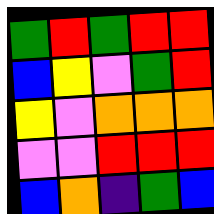[["green", "red", "green", "red", "red"], ["blue", "yellow", "violet", "green", "red"], ["yellow", "violet", "orange", "orange", "orange"], ["violet", "violet", "red", "red", "red"], ["blue", "orange", "indigo", "green", "blue"]]